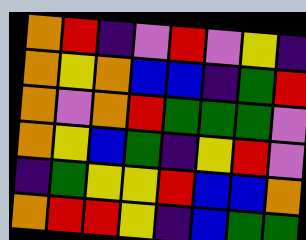[["orange", "red", "indigo", "violet", "red", "violet", "yellow", "indigo"], ["orange", "yellow", "orange", "blue", "blue", "indigo", "green", "red"], ["orange", "violet", "orange", "red", "green", "green", "green", "violet"], ["orange", "yellow", "blue", "green", "indigo", "yellow", "red", "violet"], ["indigo", "green", "yellow", "yellow", "red", "blue", "blue", "orange"], ["orange", "red", "red", "yellow", "indigo", "blue", "green", "green"]]